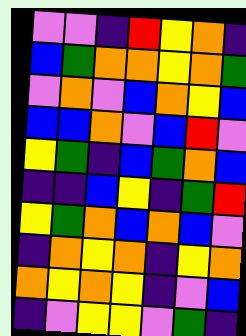[["violet", "violet", "indigo", "red", "yellow", "orange", "indigo"], ["blue", "green", "orange", "orange", "yellow", "orange", "green"], ["violet", "orange", "violet", "blue", "orange", "yellow", "blue"], ["blue", "blue", "orange", "violet", "blue", "red", "violet"], ["yellow", "green", "indigo", "blue", "green", "orange", "blue"], ["indigo", "indigo", "blue", "yellow", "indigo", "green", "red"], ["yellow", "green", "orange", "blue", "orange", "blue", "violet"], ["indigo", "orange", "yellow", "orange", "indigo", "yellow", "orange"], ["orange", "yellow", "orange", "yellow", "indigo", "violet", "blue"], ["indigo", "violet", "yellow", "yellow", "violet", "green", "indigo"]]